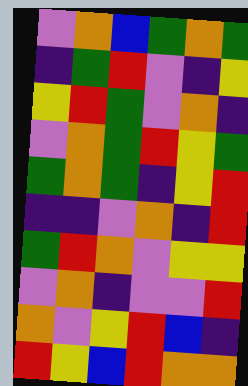[["violet", "orange", "blue", "green", "orange", "green"], ["indigo", "green", "red", "violet", "indigo", "yellow"], ["yellow", "red", "green", "violet", "orange", "indigo"], ["violet", "orange", "green", "red", "yellow", "green"], ["green", "orange", "green", "indigo", "yellow", "red"], ["indigo", "indigo", "violet", "orange", "indigo", "red"], ["green", "red", "orange", "violet", "yellow", "yellow"], ["violet", "orange", "indigo", "violet", "violet", "red"], ["orange", "violet", "yellow", "red", "blue", "indigo"], ["red", "yellow", "blue", "red", "orange", "orange"]]